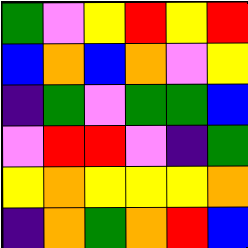[["green", "violet", "yellow", "red", "yellow", "red"], ["blue", "orange", "blue", "orange", "violet", "yellow"], ["indigo", "green", "violet", "green", "green", "blue"], ["violet", "red", "red", "violet", "indigo", "green"], ["yellow", "orange", "yellow", "yellow", "yellow", "orange"], ["indigo", "orange", "green", "orange", "red", "blue"]]